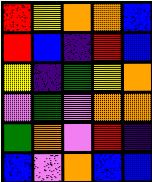[["red", "yellow", "orange", "orange", "blue"], ["red", "blue", "indigo", "red", "blue"], ["yellow", "indigo", "green", "yellow", "orange"], ["violet", "green", "violet", "orange", "orange"], ["green", "orange", "violet", "red", "indigo"], ["blue", "violet", "orange", "blue", "blue"]]